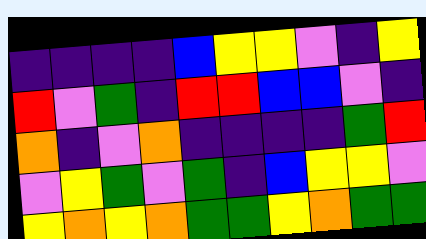[["indigo", "indigo", "indigo", "indigo", "blue", "yellow", "yellow", "violet", "indigo", "yellow"], ["red", "violet", "green", "indigo", "red", "red", "blue", "blue", "violet", "indigo"], ["orange", "indigo", "violet", "orange", "indigo", "indigo", "indigo", "indigo", "green", "red"], ["violet", "yellow", "green", "violet", "green", "indigo", "blue", "yellow", "yellow", "violet"], ["yellow", "orange", "yellow", "orange", "green", "green", "yellow", "orange", "green", "green"]]